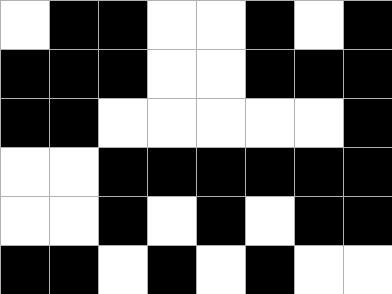[["white", "black", "black", "white", "white", "black", "white", "black"], ["black", "black", "black", "white", "white", "black", "black", "black"], ["black", "black", "white", "white", "white", "white", "white", "black"], ["white", "white", "black", "black", "black", "black", "black", "black"], ["white", "white", "black", "white", "black", "white", "black", "black"], ["black", "black", "white", "black", "white", "black", "white", "white"]]